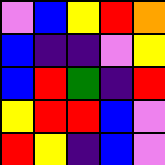[["violet", "blue", "yellow", "red", "orange"], ["blue", "indigo", "indigo", "violet", "yellow"], ["blue", "red", "green", "indigo", "red"], ["yellow", "red", "red", "blue", "violet"], ["red", "yellow", "indigo", "blue", "violet"]]